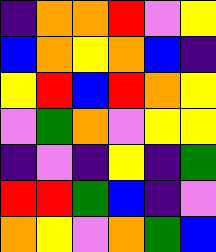[["indigo", "orange", "orange", "red", "violet", "yellow"], ["blue", "orange", "yellow", "orange", "blue", "indigo"], ["yellow", "red", "blue", "red", "orange", "yellow"], ["violet", "green", "orange", "violet", "yellow", "yellow"], ["indigo", "violet", "indigo", "yellow", "indigo", "green"], ["red", "red", "green", "blue", "indigo", "violet"], ["orange", "yellow", "violet", "orange", "green", "blue"]]